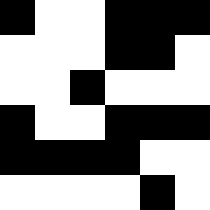[["black", "white", "white", "black", "black", "black"], ["white", "white", "white", "black", "black", "white"], ["white", "white", "black", "white", "white", "white"], ["black", "white", "white", "black", "black", "black"], ["black", "black", "black", "black", "white", "white"], ["white", "white", "white", "white", "black", "white"]]